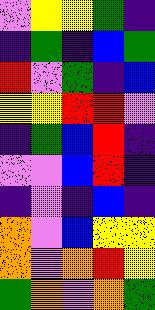[["violet", "yellow", "yellow", "green", "indigo"], ["indigo", "green", "indigo", "blue", "green"], ["red", "violet", "green", "indigo", "blue"], ["yellow", "yellow", "red", "red", "violet"], ["indigo", "green", "blue", "red", "indigo"], ["violet", "violet", "blue", "red", "indigo"], ["indigo", "violet", "indigo", "blue", "indigo"], ["orange", "violet", "blue", "yellow", "yellow"], ["orange", "violet", "orange", "red", "yellow"], ["green", "orange", "violet", "orange", "green"]]